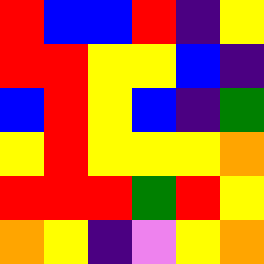[["red", "blue", "blue", "red", "indigo", "yellow"], ["red", "red", "yellow", "yellow", "blue", "indigo"], ["blue", "red", "yellow", "blue", "indigo", "green"], ["yellow", "red", "yellow", "yellow", "yellow", "orange"], ["red", "red", "red", "green", "red", "yellow"], ["orange", "yellow", "indigo", "violet", "yellow", "orange"]]